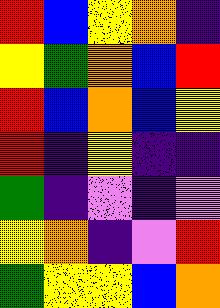[["red", "blue", "yellow", "orange", "indigo"], ["yellow", "green", "orange", "blue", "red"], ["red", "blue", "orange", "blue", "yellow"], ["red", "indigo", "yellow", "indigo", "indigo"], ["green", "indigo", "violet", "indigo", "violet"], ["yellow", "orange", "indigo", "violet", "red"], ["green", "yellow", "yellow", "blue", "orange"]]